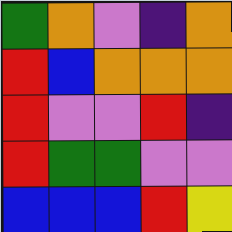[["green", "orange", "violet", "indigo", "orange"], ["red", "blue", "orange", "orange", "orange"], ["red", "violet", "violet", "red", "indigo"], ["red", "green", "green", "violet", "violet"], ["blue", "blue", "blue", "red", "yellow"]]